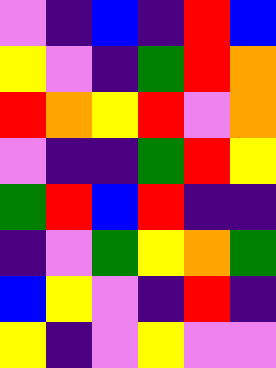[["violet", "indigo", "blue", "indigo", "red", "blue"], ["yellow", "violet", "indigo", "green", "red", "orange"], ["red", "orange", "yellow", "red", "violet", "orange"], ["violet", "indigo", "indigo", "green", "red", "yellow"], ["green", "red", "blue", "red", "indigo", "indigo"], ["indigo", "violet", "green", "yellow", "orange", "green"], ["blue", "yellow", "violet", "indigo", "red", "indigo"], ["yellow", "indigo", "violet", "yellow", "violet", "violet"]]